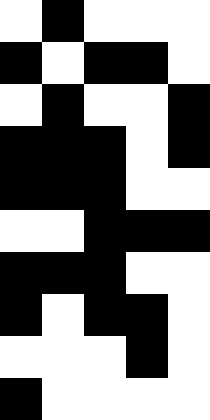[["white", "black", "white", "white", "white"], ["black", "white", "black", "black", "white"], ["white", "black", "white", "white", "black"], ["black", "black", "black", "white", "black"], ["black", "black", "black", "white", "white"], ["white", "white", "black", "black", "black"], ["black", "black", "black", "white", "white"], ["black", "white", "black", "black", "white"], ["white", "white", "white", "black", "white"], ["black", "white", "white", "white", "white"]]